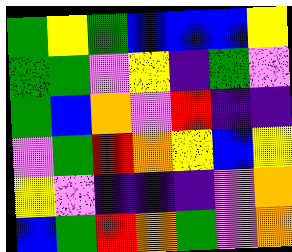[["green", "yellow", "green", "blue", "blue", "blue", "yellow"], ["green", "green", "violet", "yellow", "indigo", "green", "violet"], ["green", "blue", "orange", "violet", "red", "indigo", "indigo"], ["violet", "green", "red", "orange", "yellow", "blue", "yellow"], ["yellow", "violet", "indigo", "indigo", "indigo", "violet", "orange"], ["blue", "green", "red", "orange", "green", "violet", "orange"]]